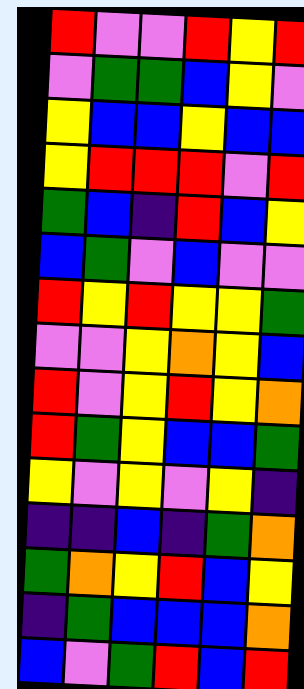[["red", "violet", "violet", "red", "yellow", "red"], ["violet", "green", "green", "blue", "yellow", "violet"], ["yellow", "blue", "blue", "yellow", "blue", "blue"], ["yellow", "red", "red", "red", "violet", "red"], ["green", "blue", "indigo", "red", "blue", "yellow"], ["blue", "green", "violet", "blue", "violet", "violet"], ["red", "yellow", "red", "yellow", "yellow", "green"], ["violet", "violet", "yellow", "orange", "yellow", "blue"], ["red", "violet", "yellow", "red", "yellow", "orange"], ["red", "green", "yellow", "blue", "blue", "green"], ["yellow", "violet", "yellow", "violet", "yellow", "indigo"], ["indigo", "indigo", "blue", "indigo", "green", "orange"], ["green", "orange", "yellow", "red", "blue", "yellow"], ["indigo", "green", "blue", "blue", "blue", "orange"], ["blue", "violet", "green", "red", "blue", "red"]]